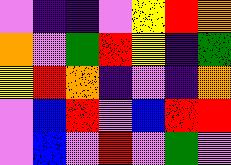[["violet", "indigo", "indigo", "violet", "yellow", "red", "orange"], ["orange", "violet", "green", "red", "yellow", "indigo", "green"], ["yellow", "red", "orange", "indigo", "violet", "indigo", "orange"], ["violet", "blue", "red", "violet", "blue", "red", "red"], ["violet", "blue", "violet", "red", "violet", "green", "violet"]]